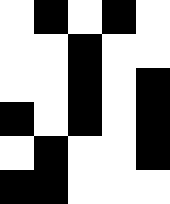[["white", "black", "white", "black", "white"], ["white", "white", "black", "white", "white"], ["white", "white", "black", "white", "black"], ["black", "white", "black", "white", "black"], ["white", "black", "white", "white", "black"], ["black", "black", "white", "white", "white"]]